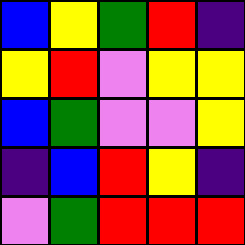[["blue", "yellow", "green", "red", "indigo"], ["yellow", "red", "violet", "yellow", "yellow"], ["blue", "green", "violet", "violet", "yellow"], ["indigo", "blue", "red", "yellow", "indigo"], ["violet", "green", "red", "red", "red"]]